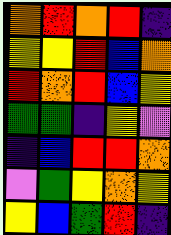[["orange", "red", "orange", "red", "indigo"], ["yellow", "yellow", "red", "blue", "orange"], ["red", "orange", "red", "blue", "yellow"], ["green", "green", "indigo", "yellow", "violet"], ["indigo", "blue", "red", "red", "orange"], ["violet", "green", "yellow", "orange", "yellow"], ["yellow", "blue", "green", "red", "indigo"]]